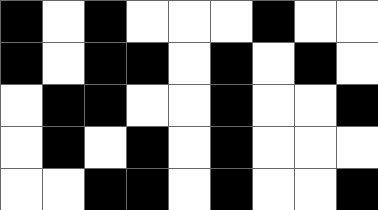[["black", "white", "black", "white", "white", "white", "black", "white", "white"], ["black", "white", "black", "black", "white", "black", "white", "black", "white"], ["white", "black", "black", "white", "white", "black", "white", "white", "black"], ["white", "black", "white", "black", "white", "black", "white", "white", "white"], ["white", "white", "black", "black", "white", "black", "white", "white", "black"]]